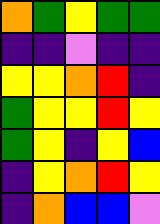[["orange", "green", "yellow", "green", "green"], ["indigo", "indigo", "violet", "indigo", "indigo"], ["yellow", "yellow", "orange", "red", "indigo"], ["green", "yellow", "yellow", "red", "yellow"], ["green", "yellow", "indigo", "yellow", "blue"], ["indigo", "yellow", "orange", "red", "yellow"], ["indigo", "orange", "blue", "blue", "violet"]]